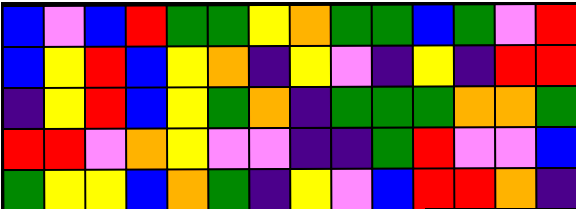[["blue", "violet", "blue", "red", "green", "green", "yellow", "orange", "green", "green", "blue", "green", "violet", "red"], ["blue", "yellow", "red", "blue", "yellow", "orange", "indigo", "yellow", "violet", "indigo", "yellow", "indigo", "red", "red"], ["indigo", "yellow", "red", "blue", "yellow", "green", "orange", "indigo", "green", "green", "green", "orange", "orange", "green"], ["red", "red", "violet", "orange", "yellow", "violet", "violet", "indigo", "indigo", "green", "red", "violet", "violet", "blue"], ["green", "yellow", "yellow", "blue", "orange", "green", "indigo", "yellow", "violet", "blue", "red", "red", "orange", "indigo"]]